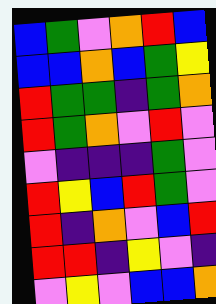[["blue", "green", "violet", "orange", "red", "blue"], ["blue", "blue", "orange", "blue", "green", "yellow"], ["red", "green", "green", "indigo", "green", "orange"], ["red", "green", "orange", "violet", "red", "violet"], ["violet", "indigo", "indigo", "indigo", "green", "violet"], ["red", "yellow", "blue", "red", "green", "violet"], ["red", "indigo", "orange", "violet", "blue", "red"], ["red", "red", "indigo", "yellow", "violet", "indigo"], ["violet", "yellow", "violet", "blue", "blue", "orange"]]